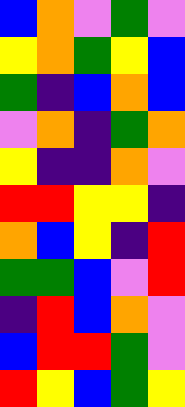[["blue", "orange", "violet", "green", "violet"], ["yellow", "orange", "green", "yellow", "blue"], ["green", "indigo", "blue", "orange", "blue"], ["violet", "orange", "indigo", "green", "orange"], ["yellow", "indigo", "indigo", "orange", "violet"], ["red", "red", "yellow", "yellow", "indigo"], ["orange", "blue", "yellow", "indigo", "red"], ["green", "green", "blue", "violet", "red"], ["indigo", "red", "blue", "orange", "violet"], ["blue", "red", "red", "green", "violet"], ["red", "yellow", "blue", "green", "yellow"]]